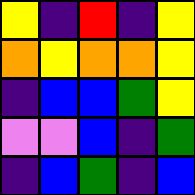[["yellow", "indigo", "red", "indigo", "yellow"], ["orange", "yellow", "orange", "orange", "yellow"], ["indigo", "blue", "blue", "green", "yellow"], ["violet", "violet", "blue", "indigo", "green"], ["indigo", "blue", "green", "indigo", "blue"]]